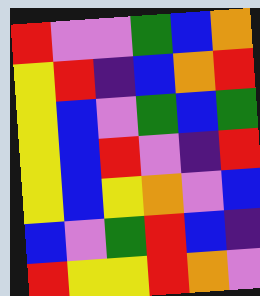[["red", "violet", "violet", "green", "blue", "orange"], ["yellow", "red", "indigo", "blue", "orange", "red"], ["yellow", "blue", "violet", "green", "blue", "green"], ["yellow", "blue", "red", "violet", "indigo", "red"], ["yellow", "blue", "yellow", "orange", "violet", "blue"], ["blue", "violet", "green", "red", "blue", "indigo"], ["red", "yellow", "yellow", "red", "orange", "violet"]]